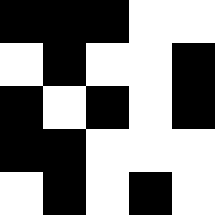[["black", "black", "black", "white", "white"], ["white", "black", "white", "white", "black"], ["black", "white", "black", "white", "black"], ["black", "black", "white", "white", "white"], ["white", "black", "white", "black", "white"]]